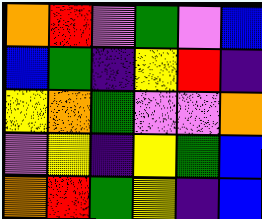[["orange", "red", "violet", "green", "violet", "blue"], ["blue", "green", "indigo", "yellow", "red", "indigo"], ["yellow", "orange", "green", "violet", "violet", "orange"], ["violet", "yellow", "indigo", "yellow", "green", "blue"], ["orange", "red", "green", "yellow", "indigo", "blue"]]